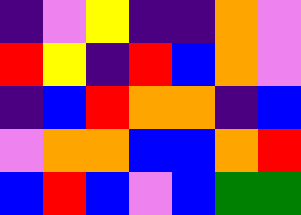[["indigo", "violet", "yellow", "indigo", "indigo", "orange", "violet"], ["red", "yellow", "indigo", "red", "blue", "orange", "violet"], ["indigo", "blue", "red", "orange", "orange", "indigo", "blue"], ["violet", "orange", "orange", "blue", "blue", "orange", "red"], ["blue", "red", "blue", "violet", "blue", "green", "green"]]